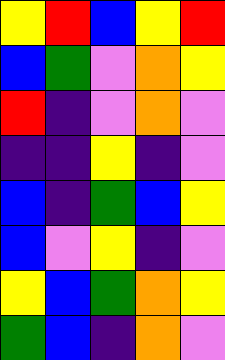[["yellow", "red", "blue", "yellow", "red"], ["blue", "green", "violet", "orange", "yellow"], ["red", "indigo", "violet", "orange", "violet"], ["indigo", "indigo", "yellow", "indigo", "violet"], ["blue", "indigo", "green", "blue", "yellow"], ["blue", "violet", "yellow", "indigo", "violet"], ["yellow", "blue", "green", "orange", "yellow"], ["green", "blue", "indigo", "orange", "violet"]]